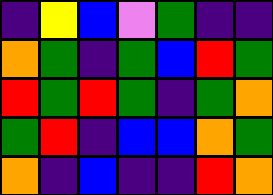[["indigo", "yellow", "blue", "violet", "green", "indigo", "indigo"], ["orange", "green", "indigo", "green", "blue", "red", "green"], ["red", "green", "red", "green", "indigo", "green", "orange"], ["green", "red", "indigo", "blue", "blue", "orange", "green"], ["orange", "indigo", "blue", "indigo", "indigo", "red", "orange"]]